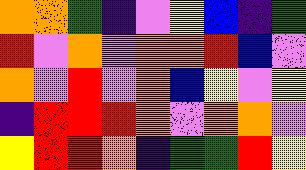[["orange", "orange", "green", "indigo", "violet", "yellow", "blue", "indigo", "green"], ["red", "violet", "orange", "violet", "orange", "orange", "red", "blue", "violet"], ["orange", "violet", "red", "violet", "orange", "blue", "yellow", "violet", "yellow"], ["indigo", "red", "red", "red", "orange", "violet", "orange", "orange", "violet"], ["yellow", "red", "red", "orange", "indigo", "green", "green", "red", "yellow"]]